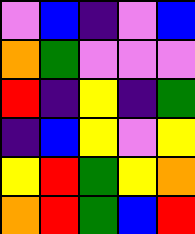[["violet", "blue", "indigo", "violet", "blue"], ["orange", "green", "violet", "violet", "violet"], ["red", "indigo", "yellow", "indigo", "green"], ["indigo", "blue", "yellow", "violet", "yellow"], ["yellow", "red", "green", "yellow", "orange"], ["orange", "red", "green", "blue", "red"]]